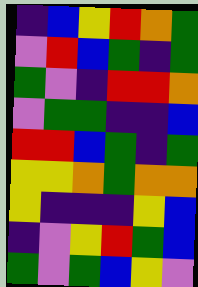[["indigo", "blue", "yellow", "red", "orange", "green"], ["violet", "red", "blue", "green", "indigo", "green"], ["green", "violet", "indigo", "red", "red", "orange"], ["violet", "green", "green", "indigo", "indigo", "blue"], ["red", "red", "blue", "green", "indigo", "green"], ["yellow", "yellow", "orange", "green", "orange", "orange"], ["yellow", "indigo", "indigo", "indigo", "yellow", "blue"], ["indigo", "violet", "yellow", "red", "green", "blue"], ["green", "violet", "green", "blue", "yellow", "violet"]]